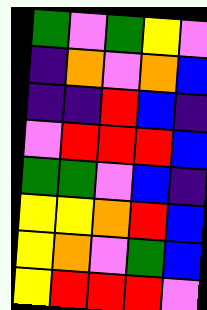[["green", "violet", "green", "yellow", "violet"], ["indigo", "orange", "violet", "orange", "blue"], ["indigo", "indigo", "red", "blue", "indigo"], ["violet", "red", "red", "red", "blue"], ["green", "green", "violet", "blue", "indigo"], ["yellow", "yellow", "orange", "red", "blue"], ["yellow", "orange", "violet", "green", "blue"], ["yellow", "red", "red", "red", "violet"]]